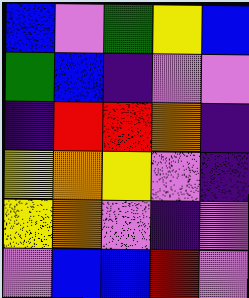[["blue", "violet", "green", "yellow", "blue"], ["green", "blue", "indigo", "violet", "violet"], ["indigo", "red", "red", "orange", "indigo"], ["yellow", "orange", "yellow", "violet", "indigo"], ["yellow", "orange", "violet", "indigo", "violet"], ["violet", "blue", "blue", "red", "violet"]]